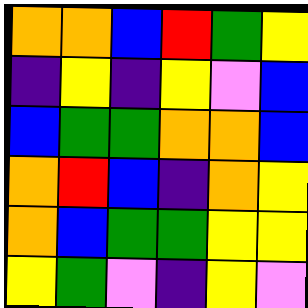[["orange", "orange", "blue", "red", "green", "yellow"], ["indigo", "yellow", "indigo", "yellow", "violet", "blue"], ["blue", "green", "green", "orange", "orange", "blue"], ["orange", "red", "blue", "indigo", "orange", "yellow"], ["orange", "blue", "green", "green", "yellow", "yellow"], ["yellow", "green", "violet", "indigo", "yellow", "violet"]]